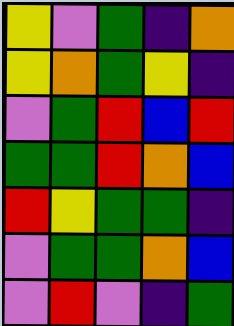[["yellow", "violet", "green", "indigo", "orange"], ["yellow", "orange", "green", "yellow", "indigo"], ["violet", "green", "red", "blue", "red"], ["green", "green", "red", "orange", "blue"], ["red", "yellow", "green", "green", "indigo"], ["violet", "green", "green", "orange", "blue"], ["violet", "red", "violet", "indigo", "green"]]